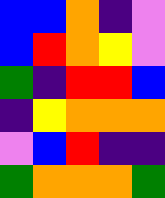[["blue", "blue", "orange", "indigo", "violet"], ["blue", "red", "orange", "yellow", "violet"], ["green", "indigo", "red", "red", "blue"], ["indigo", "yellow", "orange", "orange", "orange"], ["violet", "blue", "red", "indigo", "indigo"], ["green", "orange", "orange", "orange", "green"]]